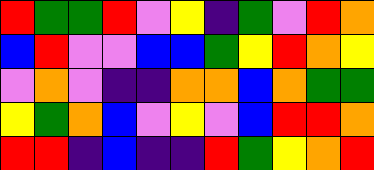[["red", "green", "green", "red", "violet", "yellow", "indigo", "green", "violet", "red", "orange"], ["blue", "red", "violet", "violet", "blue", "blue", "green", "yellow", "red", "orange", "yellow"], ["violet", "orange", "violet", "indigo", "indigo", "orange", "orange", "blue", "orange", "green", "green"], ["yellow", "green", "orange", "blue", "violet", "yellow", "violet", "blue", "red", "red", "orange"], ["red", "red", "indigo", "blue", "indigo", "indigo", "red", "green", "yellow", "orange", "red"]]